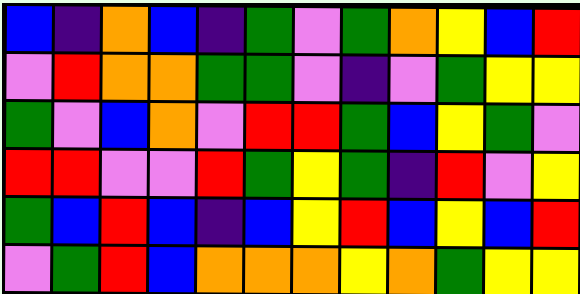[["blue", "indigo", "orange", "blue", "indigo", "green", "violet", "green", "orange", "yellow", "blue", "red"], ["violet", "red", "orange", "orange", "green", "green", "violet", "indigo", "violet", "green", "yellow", "yellow"], ["green", "violet", "blue", "orange", "violet", "red", "red", "green", "blue", "yellow", "green", "violet"], ["red", "red", "violet", "violet", "red", "green", "yellow", "green", "indigo", "red", "violet", "yellow"], ["green", "blue", "red", "blue", "indigo", "blue", "yellow", "red", "blue", "yellow", "blue", "red"], ["violet", "green", "red", "blue", "orange", "orange", "orange", "yellow", "orange", "green", "yellow", "yellow"]]